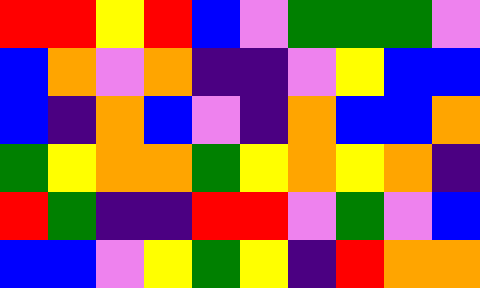[["red", "red", "yellow", "red", "blue", "violet", "green", "green", "green", "violet"], ["blue", "orange", "violet", "orange", "indigo", "indigo", "violet", "yellow", "blue", "blue"], ["blue", "indigo", "orange", "blue", "violet", "indigo", "orange", "blue", "blue", "orange"], ["green", "yellow", "orange", "orange", "green", "yellow", "orange", "yellow", "orange", "indigo"], ["red", "green", "indigo", "indigo", "red", "red", "violet", "green", "violet", "blue"], ["blue", "blue", "violet", "yellow", "green", "yellow", "indigo", "red", "orange", "orange"]]